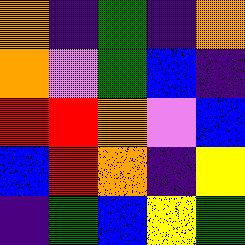[["orange", "indigo", "green", "indigo", "orange"], ["orange", "violet", "green", "blue", "indigo"], ["red", "red", "orange", "violet", "blue"], ["blue", "red", "orange", "indigo", "yellow"], ["indigo", "green", "blue", "yellow", "green"]]